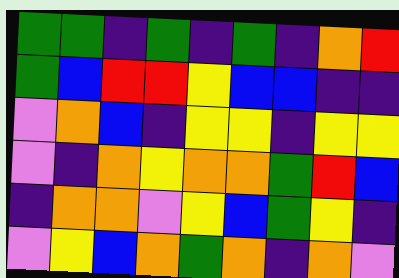[["green", "green", "indigo", "green", "indigo", "green", "indigo", "orange", "red"], ["green", "blue", "red", "red", "yellow", "blue", "blue", "indigo", "indigo"], ["violet", "orange", "blue", "indigo", "yellow", "yellow", "indigo", "yellow", "yellow"], ["violet", "indigo", "orange", "yellow", "orange", "orange", "green", "red", "blue"], ["indigo", "orange", "orange", "violet", "yellow", "blue", "green", "yellow", "indigo"], ["violet", "yellow", "blue", "orange", "green", "orange", "indigo", "orange", "violet"]]